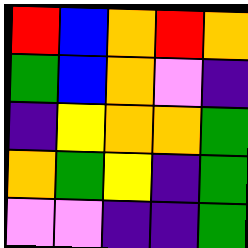[["red", "blue", "orange", "red", "orange"], ["green", "blue", "orange", "violet", "indigo"], ["indigo", "yellow", "orange", "orange", "green"], ["orange", "green", "yellow", "indigo", "green"], ["violet", "violet", "indigo", "indigo", "green"]]